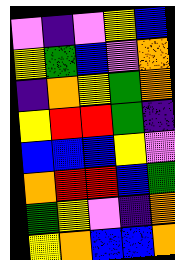[["violet", "indigo", "violet", "yellow", "blue"], ["yellow", "green", "blue", "violet", "orange"], ["indigo", "orange", "yellow", "green", "orange"], ["yellow", "red", "red", "green", "indigo"], ["blue", "blue", "blue", "yellow", "violet"], ["orange", "red", "red", "blue", "green"], ["green", "yellow", "violet", "indigo", "orange"], ["yellow", "orange", "blue", "blue", "orange"]]